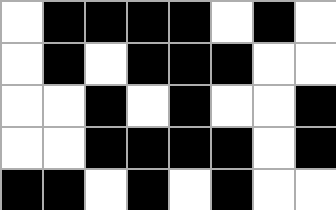[["white", "black", "black", "black", "black", "white", "black", "white"], ["white", "black", "white", "black", "black", "black", "white", "white"], ["white", "white", "black", "white", "black", "white", "white", "black"], ["white", "white", "black", "black", "black", "black", "white", "black"], ["black", "black", "white", "black", "white", "black", "white", "white"]]